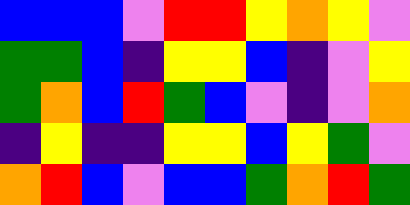[["blue", "blue", "blue", "violet", "red", "red", "yellow", "orange", "yellow", "violet"], ["green", "green", "blue", "indigo", "yellow", "yellow", "blue", "indigo", "violet", "yellow"], ["green", "orange", "blue", "red", "green", "blue", "violet", "indigo", "violet", "orange"], ["indigo", "yellow", "indigo", "indigo", "yellow", "yellow", "blue", "yellow", "green", "violet"], ["orange", "red", "blue", "violet", "blue", "blue", "green", "orange", "red", "green"]]